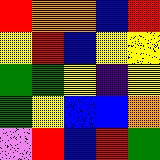[["red", "orange", "orange", "blue", "red"], ["yellow", "red", "blue", "yellow", "yellow"], ["green", "green", "yellow", "indigo", "yellow"], ["green", "yellow", "blue", "blue", "orange"], ["violet", "red", "blue", "red", "green"]]